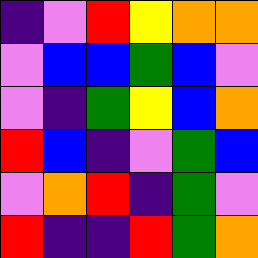[["indigo", "violet", "red", "yellow", "orange", "orange"], ["violet", "blue", "blue", "green", "blue", "violet"], ["violet", "indigo", "green", "yellow", "blue", "orange"], ["red", "blue", "indigo", "violet", "green", "blue"], ["violet", "orange", "red", "indigo", "green", "violet"], ["red", "indigo", "indigo", "red", "green", "orange"]]